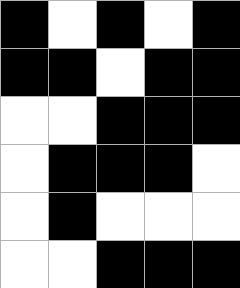[["black", "white", "black", "white", "black"], ["black", "black", "white", "black", "black"], ["white", "white", "black", "black", "black"], ["white", "black", "black", "black", "white"], ["white", "black", "white", "white", "white"], ["white", "white", "black", "black", "black"]]